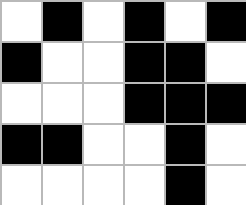[["white", "black", "white", "black", "white", "black"], ["black", "white", "white", "black", "black", "white"], ["white", "white", "white", "black", "black", "black"], ["black", "black", "white", "white", "black", "white"], ["white", "white", "white", "white", "black", "white"]]